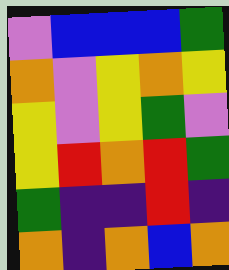[["violet", "blue", "blue", "blue", "green"], ["orange", "violet", "yellow", "orange", "yellow"], ["yellow", "violet", "yellow", "green", "violet"], ["yellow", "red", "orange", "red", "green"], ["green", "indigo", "indigo", "red", "indigo"], ["orange", "indigo", "orange", "blue", "orange"]]